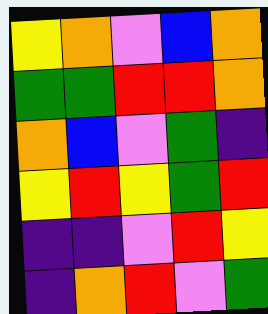[["yellow", "orange", "violet", "blue", "orange"], ["green", "green", "red", "red", "orange"], ["orange", "blue", "violet", "green", "indigo"], ["yellow", "red", "yellow", "green", "red"], ["indigo", "indigo", "violet", "red", "yellow"], ["indigo", "orange", "red", "violet", "green"]]